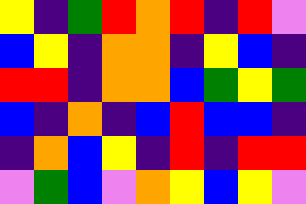[["yellow", "indigo", "green", "red", "orange", "red", "indigo", "red", "violet"], ["blue", "yellow", "indigo", "orange", "orange", "indigo", "yellow", "blue", "indigo"], ["red", "red", "indigo", "orange", "orange", "blue", "green", "yellow", "green"], ["blue", "indigo", "orange", "indigo", "blue", "red", "blue", "blue", "indigo"], ["indigo", "orange", "blue", "yellow", "indigo", "red", "indigo", "red", "red"], ["violet", "green", "blue", "violet", "orange", "yellow", "blue", "yellow", "violet"]]